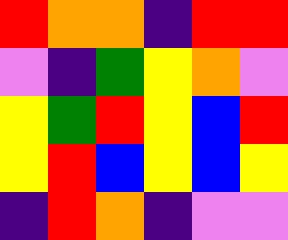[["red", "orange", "orange", "indigo", "red", "red"], ["violet", "indigo", "green", "yellow", "orange", "violet"], ["yellow", "green", "red", "yellow", "blue", "red"], ["yellow", "red", "blue", "yellow", "blue", "yellow"], ["indigo", "red", "orange", "indigo", "violet", "violet"]]